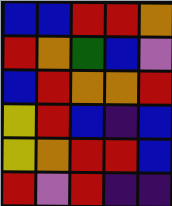[["blue", "blue", "red", "red", "orange"], ["red", "orange", "green", "blue", "violet"], ["blue", "red", "orange", "orange", "red"], ["yellow", "red", "blue", "indigo", "blue"], ["yellow", "orange", "red", "red", "blue"], ["red", "violet", "red", "indigo", "indigo"]]